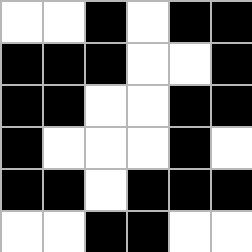[["white", "white", "black", "white", "black", "black"], ["black", "black", "black", "white", "white", "black"], ["black", "black", "white", "white", "black", "black"], ["black", "white", "white", "white", "black", "white"], ["black", "black", "white", "black", "black", "black"], ["white", "white", "black", "black", "white", "white"]]